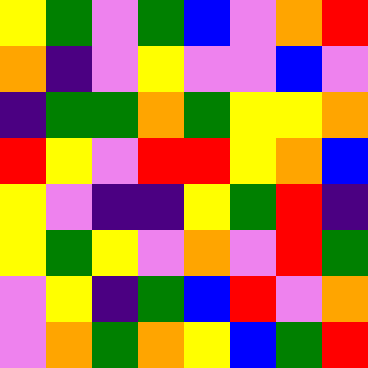[["yellow", "green", "violet", "green", "blue", "violet", "orange", "red"], ["orange", "indigo", "violet", "yellow", "violet", "violet", "blue", "violet"], ["indigo", "green", "green", "orange", "green", "yellow", "yellow", "orange"], ["red", "yellow", "violet", "red", "red", "yellow", "orange", "blue"], ["yellow", "violet", "indigo", "indigo", "yellow", "green", "red", "indigo"], ["yellow", "green", "yellow", "violet", "orange", "violet", "red", "green"], ["violet", "yellow", "indigo", "green", "blue", "red", "violet", "orange"], ["violet", "orange", "green", "orange", "yellow", "blue", "green", "red"]]